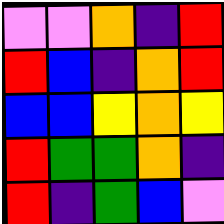[["violet", "violet", "orange", "indigo", "red"], ["red", "blue", "indigo", "orange", "red"], ["blue", "blue", "yellow", "orange", "yellow"], ["red", "green", "green", "orange", "indigo"], ["red", "indigo", "green", "blue", "violet"]]